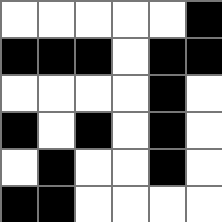[["white", "white", "white", "white", "white", "black"], ["black", "black", "black", "white", "black", "black"], ["white", "white", "white", "white", "black", "white"], ["black", "white", "black", "white", "black", "white"], ["white", "black", "white", "white", "black", "white"], ["black", "black", "white", "white", "white", "white"]]